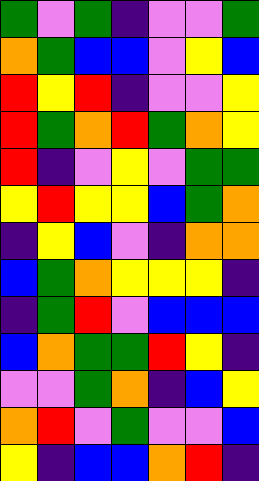[["green", "violet", "green", "indigo", "violet", "violet", "green"], ["orange", "green", "blue", "blue", "violet", "yellow", "blue"], ["red", "yellow", "red", "indigo", "violet", "violet", "yellow"], ["red", "green", "orange", "red", "green", "orange", "yellow"], ["red", "indigo", "violet", "yellow", "violet", "green", "green"], ["yellow", "red", "yellow", "yellow", "blue", "green", "orange"], ["indigo", "yellow", "blue", "violet", "indigo", "orange", "orange"], ["blue", "green", "orange", "yellow", "yellow", "yellow", "indigo"], ["indigo", "green", "red", "violet", "blue", "blue", "blue"], ["blue", "orange", "green", "green", "red", "yellow", "indigo"], ["violet", "violet", "green", "orange", "indigo", "blue", "yellow"], ["orange", "red", "violet", "green", "violet", "violet", "blue"], ["yellow", "indigo", "blue", "blue", "orange", "red", "indigo"]]